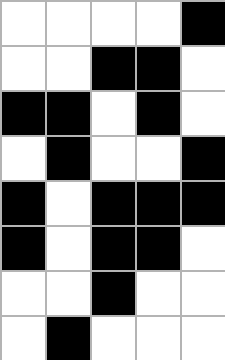[["white", "white", "white", "white", "black"], ["white", "white", "black", "black", "white"], ["black", "black", "white", "black", "white"], ["white", "black", "white", "white", "black"], ["black", "white", "black", "black", "black"], ["black", "white", "black", "black", "white"], ["white", "white", "black", "white", "white"], ["white", "black", "white", "white", "white"]]